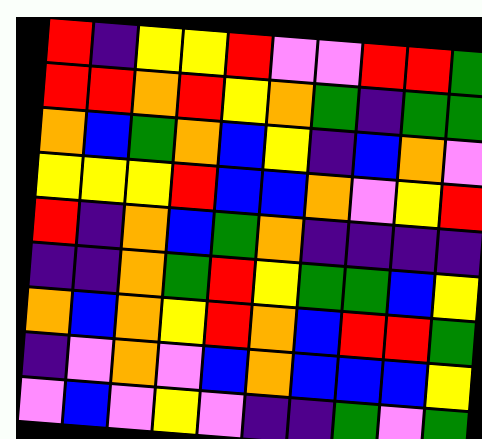[["red", "indigo", "yellow", "yellow", "red", "violet", "violet", "red", "red", "green"], ["red", "red", "orange", "red", "yellow", "orange", "green", "indigo", "green", "green"], ["orange", "blue", "green", "orange", "blue", "yellow", "indigo", "blue", "orange", "violet"], ["yellow", "yellow", "yellow", "red", "blue", "blue", "orange", "violet", "yellow", "red"], ["red", "indigo", "orange", "blue", "green", "orange", "indigo", "indigo", "indigo", "indigo"], ["indigo", "indigo", "orange", "green", "red", "yellow", "green", "green", "blue", "yellow"], ["orange", "blue", "orange", "yellow", "red", "orange", "blue", "red", "red", "green"], ["indigo", "violet", "orange", "violet", "blue", "orange", "blue", "blue", "blue", "yellow"], ["violet", "blue", "violet", "yellow", "violet", "indigo", "indigo", "green", "violet", "green"]]